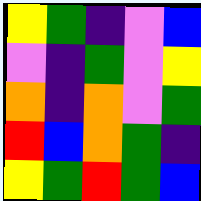[["yellow", "green", "indigo", "violet", "blue"], ["violet", "indigo", "green", "violet", "yellow"], ["orange", "indigo", "orange", "violet", "green"], ["red", "blue", "orange", "green", "indigo"], ["yellow", "green", "red", "green", "blue"]]